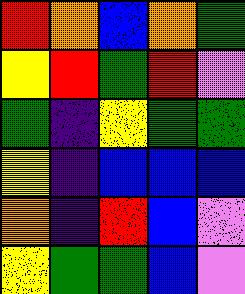[["red", "orange", "blue", "orange", "green"], ["yellow", "red", "green", "red", "violet"], ["green", "indigo", "yellow", "green", "green"], ["yellow", "indigo", "blue", "blue", "blue"], ["orange", "indigo", "red", "blue", "violet"], ["yellow", "green", "green", "blue", "violet"]]